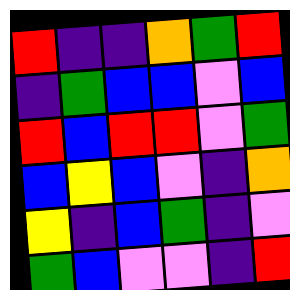[["red", "indigo", "indigo", "orange", "green", "red"], ["indigo", "green", "blue", "blue", "violet", "blue"], ["red", "blue", "red", "red", "violet", "green"], ["blue", "yellow", "blue", "violet", "indigo", "orange"], ["yellow", "indigo", "blue", "green", "indigo", "violet"], ["green", "blue", "violet", "violet", "indigo", "red"]]